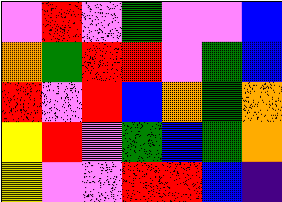[["violet", "red", "violet", "green", "violet", "violet", "blue"], ["orange", "green", "red", "red", "violet", "green", "blue"], ["red", "violet", "red", "blue", "orange", "green", "orange"], ["yellow", "red", "violet", "green", "blue", "green", "orange"], ["yellow", "violet", "violet", "red", "red", "blue", "indigo"]]